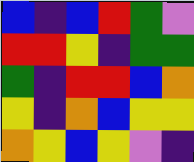[["blue", "indigo", "blue", "red", "green", "violet"], ["red", "red", "yellow", "indigo", "green", "green"], ["green", "indigo", "red", "red", "blue", "orange"], ["yellow", "indigo", "orange", "blue", "yellow", "yellow"], ["orange", "yellow", "blue", "yellow", "violet", "indigo"]]